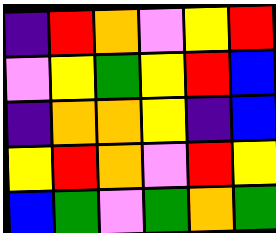[["indigo", "red", "orange", "violet", "yellow", "red"], ["violet", "yellow", "green", "yellow", "red", "blue"], ["indigo", "orange", "orange", "yellow", "indigo", "blue"], ["yellow", "red", "orange", "violet", "red", "yellow"], ["blue", "green", "violet", "green", "orange", "green"]]